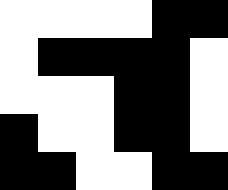[["white", "white", "white", "white", "black", "black"], ["white", "black", "black", "black", "black", "white"], ["white", "white", "white", "black", "black", "white"], ["black", "white", "white", "black", "black", "white"], ["black", "black", "white", "white", "black", "black"]]